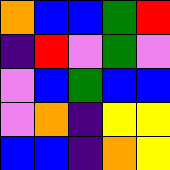[["orange", "blue", "blue", "green", "red"], ["indigo", "red", "violet", "green", "violet"], ["violet", "blue", "green", "blue", "blue"], ["violet", "orange", "indigo", "yellow", "yellow"], ["blue", "blue", "indigo", "orange", "yellow"]]